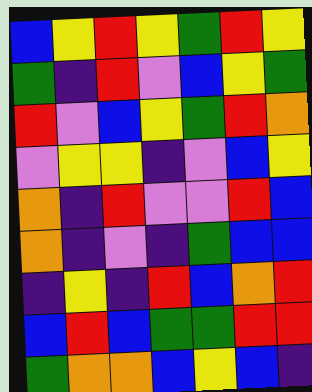[["blue", "yellow", "red", "yellow", "green", "red", "yellow"], ["green", "indigo", "red", "violet", "blue", "yellow", "green"], ["red", "violet", "blue", "yellow", "green", "red", "orange"], ["violet", "yellow", "yellow", "indigo", "violet", "blue", "yellow"], ["orange", "indigo", "red", "violet", "violet", "red", "blue"], ["orange", "indigo", "violet", "indigo", "green", "blue", "blue"], ["indigo", "yellow", "indigo", "red", "blue", "orange", "red"], ["blue", "red", "blue", "green", "green", "red", "red"], ["green", "orange", "orange", "blue", "yellow", "blue", "indigo"]]